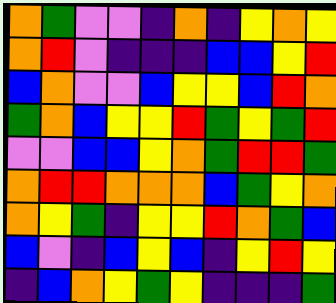[["orange", "green", "violet", "violet", "indigo", "orange", "indigo", "yellow", "orange", "yellow"], ["orange", "red", "violet", "indigo", "indigo", "indigo", "blue", "blue", "yellow", "red"], ["blue", "orange", "violet", "violet", "blue", "yellow", "yellow", "blue", "red", "orange"], ["green", "orange", "blue", "yellow", "yellow", "red", "green", "yellow", "green", "red"], ["violet", "violet", "blue", "blue", "yellow", "orange", "green", "red", "red", "green"], ["orange", "red", "red", "orange", "orange", "orange", "blue", "green", "yellow", "orange"], ["orange", "yellow", "green", "indigo", "yellow", "yellow", "red", "orange", "green", "blue"], ["blue", "violet", "indigo", "blue", "yellow", "blue", "indigo", "yellow", "red", "yellow"], ["indigo", "blue", "orange", "yellow", "green", "yellow", "indigo", "indigo", "indigo", "green"]]